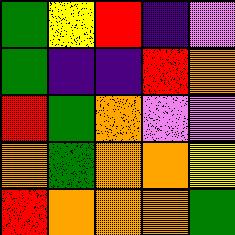[["green", "yellow", "red", "indigo", "violet"], ["green", "indigo", "indigo", "red", "orange"], ["red", "green", "orange", "violet", "violet"], ["orange", "green", "orange", "orange", "yellow"], ["red", "orange", "orange", "orange", "green"]]